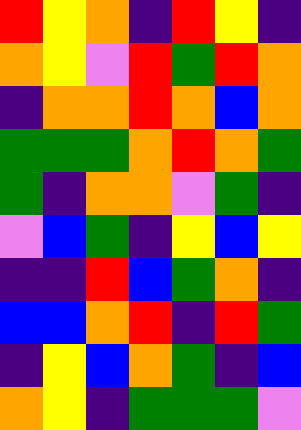[["red", "yellow", "orange", "indigo", "red", "yellow", "indigo"], ["orange", "yellow", "violet", "red", "green", "red", "orange"], ["indigo", "orange", "orange", "red", "orange", "blue", "orange"], ["green", "green", "green", "orange", "red", "orange", "green"], ["green", "indigo", "orange", "orange", "violet", "green", "indigo"], ["violet", "blue", "green", "indigo", "yellow", "blue", "yellow"], ["indigo", "indigo", "red", "blue", "green", "orange", "indigo"], ["blue", "blue", "orange", "red", "indigo", "red", "green"], ["indigo", "yellow", "blue", "orange", "green", "indigo", "blue"], ["orange", "yellow", "indigo", "green", "green", "green", "violet"]]